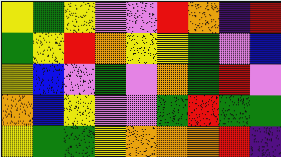[["yellow", "green", "yellow", "violet", "violet", "red", "orange", "indigo", "red"], ["green", "yellow", "red", "orange", "yellow", "yellow", "green", "violet", "blue"], ["yellow", "blue", "violet", "green", "violet", "orange", "green", "red", "violet"], ["orange", "blue", "yellow", "violet", "violet", "green", "red", "green", "green"], ["yellow", "green", "green", "yellow", "orange", "orange", "orange", "red", "indigo"]]